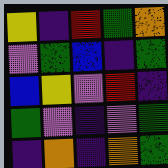[["yellow", "indigo", "red", "green", "orange"], ["violet", "green", "blue", "indigo", "green"], ["blue", "yellow", "violet", "red", "indigo"], ["green", "violet", "indigo", "violet", "green"], ["indigo", "orange", "indigo", "orange", "green"]]